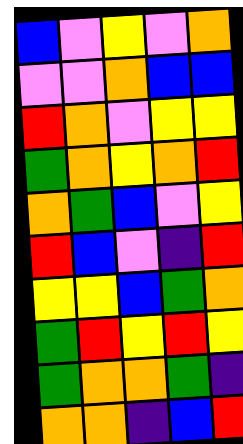[["blue", "violet", "yellow", "violet", "orange"], ["violet", "violet", "orange", "blue", "blue"], ["red", "orange", "violet", "yellow", "yellow"], ["green", "orange", "yellow", "orange", "red"], ["orange", "green", "blue", "violet", "yellow"], ["red", "blue", "violet", "indigo", "red"], ["yellow", "yellow", "blue", "green", "orange"], ["green", "red", "yellow", "red", "yellow"], ["green", "orange", "orange", "green", "indigo"], ["orange", "orange", "indigo", "blue", "red"]]